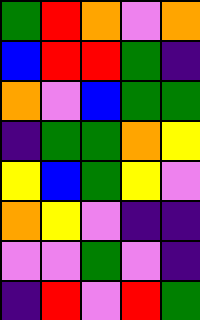[["green", "red", "orange", "violet", "orange"], ["blue", "red", "red", "green", "indigo"], ["orange", "violet", "blue", "green", "green"], ["indigo", "green", "green", "orange", "yellow"], ["yellow", "blue", "green", "yellow", "violet"], ["orange", "yellow", "violet", "indigo", "indigo"], ["violet", "violet", "green", "violet", "indigo"], ["indigo", "red", "violet", "red", "green"]]